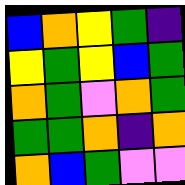[["blue", "orange", "yellow", "green", "indigo"], ["yellow", "green", "yellow", "blue", "green"], ["orange", "green", "violet", "orange", "green"], ["green", "green", "orange", "indigo", "orange"], ["orange", "blue", "green", "violet", "violet"]]